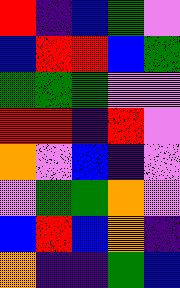[["red", "indigo", "blue", "green", "violet"], ["blue", "red", "red", "blue", "green"], ["green", "green", "green", "violet", "violet"], ["red", "red", "indigo", "red", "violet"], ["orange", "violet", "blue", "indigo", "violet"], ["violet", "green", "green", "orange", "violet"], ["blue", "red", "blue", "orange", "indigo"], ["orange", "indigo", "indigo", "green", "blue"]]